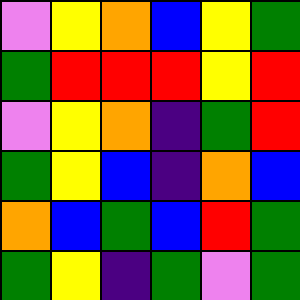[["violet", "yellow", "orange", "blue", "yellow", "green"], ["green", "red", "red", "red", "yellow", "red"], ["violet", "yellow", "orange", "indigo", "green", "red"], ["green", "yellow", "blue", "indigo", "orange", "blue"], ["orange", "blue", "green", "blue", "red", "green"], ["green", "yellow", "indigo", "green", "violet", "green"]]